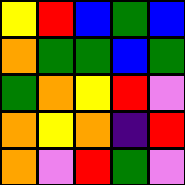[["yellow", "red", "blue", "green", "blue"], ["orange", "green", "green", "blue", "green"], ["green", "orange", "yellow", "red", "violet"], ["orange", "yellow", "orange", "indigo", "red"], ["orange", "violet", "red", "green", "violet"]]